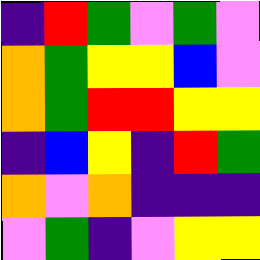[["indigo", "red", "green", "violet", "green", "violet"], ["orange", "green", "yellow", "yellow", "blue", "violet"], ["orange", "green", "red", "red", "yellow", "yellow"], ["indigo", "blue", "yellow", "indigo", "red", "green"], ["orange", "violet", "orange", "indigo", "indigo", "indigo"], ["violet", "green", "indigo", "violet", "yellow", "yellow"]]